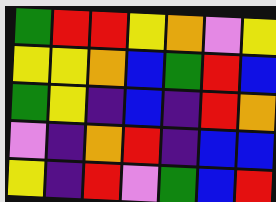[["green", "red", "red", "yellow", "orange", "violet", "yellow"], ["yellow", "yellow", "orange", "blue", "green", "red", "blue"], ["green", "yellow", "indigo", "blue", "indigo", "red", "orange"], ["violet", "indigo", "orange", "red", "indigo", "blue", "blue"], ["yellow", "indigo", "red", "violet", "green", "blue", "red"]]